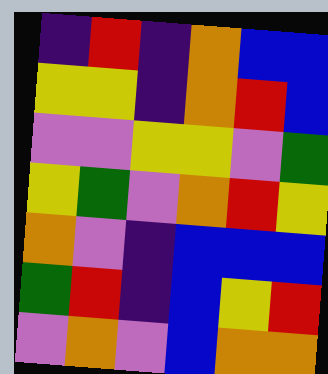[["indigo", "red", "indigo", "orange", "blue", "blue"], ["yellow", "yellow", "indigo", "orange", "red", "blue"], ["violet", "violet", "yellow", "yellow", "violet", "green"], ["yellow", "green", "violet", "orange", "red", "yellow"], ["orange", "violet", "indigo", "blue", "blue", "blue"], ["green", "red", "indigo", "blue", "yellow", "red"], ["violet", "orange", "violet", "blue", "orange", "orange"]]